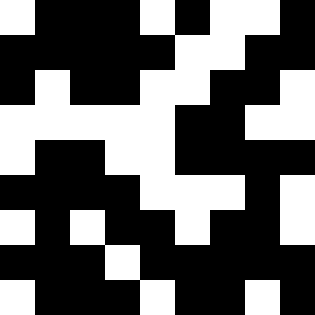[["white", "black", "black", "black", "white", "black", "white", "white", "black"], ["black", "black", "black", "black", "black", "white", "white", "black", "black"], ["black", "white", "black", "black", "white", "white", "black", "black", "white"], ["white", "white", "white", "white", "white", "black", "black", "white", "white"], ["white", "black", "black", "white", "white", "black", "black", "black", "black"], ["black", "black", "black", "black", "white", "white", "white", "black", "white"], ["white", "black", "white", "black", "black", "white", "black", "black", "white"], ["black", "black", "black", "white", "black", "black", "black", "black", "black"], ["white", "black", "black", "black", "white", "black", "black", "white", "black"]]